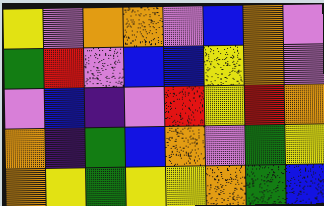[["yellow", "violet", "orange", "orange", "violet", "blue", "orange", "violet"], ["green", "red", "violet", "blue", "blue", "yellow", "orange", "violet"], ["violet", "blue", "indigo", "violet", "red", "yellow", "red", "orange"], ["orange", "indigo", "green", "blue", "orange", "violet", "green", "yellow"], ["orange", "yellow", "green", "yellow", "yellow", "orange", "green", "blue"]]